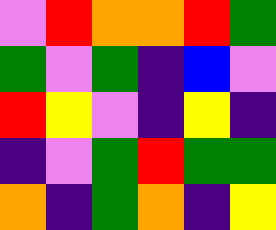[["violet", "red", "orange", "orange", "red", "green"], ["green", "violet", "green", "indigo", "blue", "violet"], ["red", "yellow", "violet", "indigo", "yellow", "indigo"], ["indigo", "violet", "green", "red", "green", "green"], ["orange", "indigo", "green", "orange", "indigo", "yellow"]]